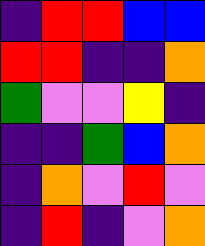[["indigo", "red", "red", "blue", "blue"], ["red", "red", "indigo", "indigo", "orange"], ["green", "violet", "violet", "yellow", "indigo"], ["indigo", "indigo", "green", "blue", "orange"], ["indigo", "orange", "violet", "red", "violet"], ["indigo", "red", "indigo", "violet", "orange"]]